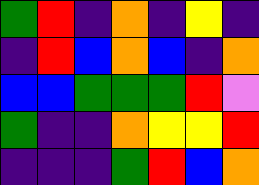[["green", "red", "indigo", "orange", "indigo", "yellow", "indigo"], ["indigo", "red", "blue", "orange", "blue", "indigo", "orange"], ["blue", "blue", "green", "green", "green", "red", "violet"], ["green", "indigo", "indigo", "orange", "yellow", "yellow", "red"], ["indigo", "indigo", "indigo", "green", "red", "blue", "orange"]]